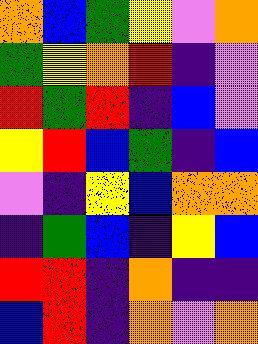[["orange", "blue", "green", "yellow", "violet", "orange"], ["green", "yellow", "orange", "red", "indigo", "violet"], ["red", "green", "red", "indigo", "blue", "violet"], ["yellow", "red", "blue", "green", "indigo", "blue"], ["violet", "indigo", "yellow", "blue", "orange", "orange"], ["indigo", "green", "blue", "indigo", "yellow", "blue"], ["red", "red", "indigo", "orange", "indigo", "indigo"], ["blue", "red", "indigo", "orange", "violet", "orange"]]